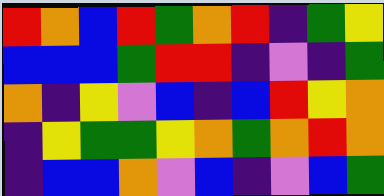[["red", "orange", "blue", "red", "green", "orange", "red", "indigo", "green", "yellow"], ["blue", "blue", "blue", "green", "red", "red", "indigo", "violet", "indigo", "green"], ["orange", "indigo", "yellow", "violet", "blue", "indigo", "blue", "red", "yellow", "orange"], ["indigo", "yellow", "green", "green", "yellow", "orange", "green", "orange", "red", "orange"], ["indigo", "blue", "blue", "orange", "violet", "blue", "indigo", "violet", "blue", "green"]]